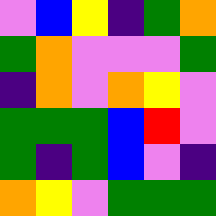[["violet", "blue", "yellow", "indigo", "green", "orange"], ["green", "orange", "violet", "violet", "violet", "green"], ["indigo", "orange", "violet", "orange", "yellow", "violet"], ["green", "green", "green", "blue", "red", "violet"], ["green", "indigo", "green", "blue", "violet", "indigo"], ["orange", "yellow", "violet", "green", "green", "green"]]